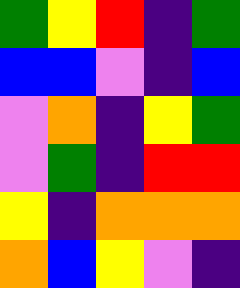[["green", "yellow", "red", "indigo", "green"], ["blue", "blue", "violet", "indigo", "blue"], ["violet", "orange", "indigo", "yellow", "green"], ["violet", "green", "indigo", "red", "red"], ["yellow", "indigo", "orange", "orange", "orange"], ["orange", "blue", "yellow", "violet", "indigo"]]